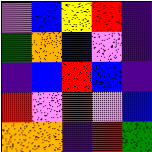[["violet", "blue", "yellow", "red", "indigo"], ["green", "orange", "blue", "violet", "indigo"], ["indigo", "blue", "red", "blue", "indigo"], ["red", "violet", "red", "violet", "blue"], ["orange", "orange", "indigo", "red", "green"]]